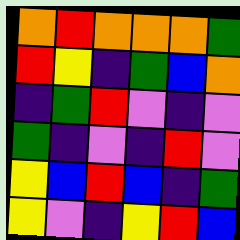[["orange", "red", "orange", "orange", "orange", "green"], ["red", "yellow", "indigo", "green", "blue", "orange"], ["indigo", "green", "red", "violet", "indigo", "violet"], ["green", "indigo", "violet", "indigo", "red", "violet"], ["yellow", "blue", "red", "blue", "indigo", "green"], ["yellow", "violet", "indigo", "yellow", "red", "blue"]]